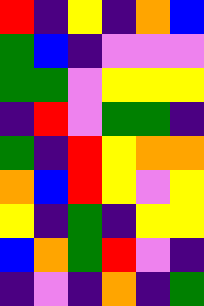[["red", "indigo", "yellow", "indigo", "orange", "blue"], ["green", "blue", "indigo", "violet", "violet", "violet"], ["green", "green", "violet", "yellow", "yellow", "yellow"], ["indigo", "red", "violet", "green", "green", "indigo"], ["green", "indigo", "red", "yellow", "orange", "orange"], ["orange", "blue", "red", "yellow", "violet", "yellow"], ["yellow", "indigo", "green", "indigo", "yellow", "yellow"], ["blue", "orange", "green", "red", "violet", "indigo"], ["indigo", "violet", "indigo", "orange", "indigo", "green"]]